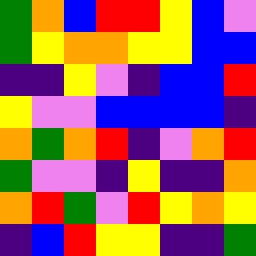[["green", "orange", "blue", "red", "red", "yellow", "blue", "violet"], ["green", "yellow", "orange", "orange", "yellow", "yellow", "blue", "blue"], ["indigo", "indigo", "yellow", "violet", "indigo", "blue", "blue", "red"], ["yellow", "violet", "violet", "blue", "blue", "blue", "blue", "indigo"], ["orange", "green", "orange", "red", "indigo", "violet", "orange", "red"], ["green", "violet", "violet", "indigo", "yellow", "indigo", "indigo", "orange"], ["orange", "red", "green", "violet", "red", "yellow", "orange", "yellow"], ["indigo", "blue", "red", "yellow", "yellow", "indigo", "indigo", "green"]]